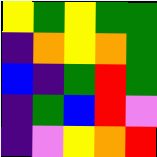[["yellow", "green", "yellow", "green", "green"], ["indigo", "orange", "yellow", "orange", "green"], ["blue", "indigo", "green", "red", "green"], ["indigo", "green", "blue", "red", "violet"], ["indigo", "violet", "yellow", "orange", "red"]]